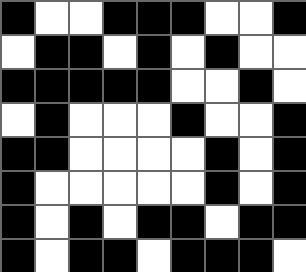[["black", "white", "white", "black", "black", "black", "white", "white", "black"], ["white", "black", "black", "white", "black", "white", "black", "white", "white"], ["black", "black", "black", "black", "black", "white", "white", "black", "white"], ["white", "black", "white", "white", "white", "black", "white", "white", "black"], ["black", "black", "white", "white", "white", "white", "black", "white", "black"], ["black", "white", "white", "white", "white", "white", "black", "white", "black"], ["black", "white", "black", "white", "black", "black", "white", "black", "black"], ["black", "white", "black", "black", "white", "black", "black", "black", "white"]]